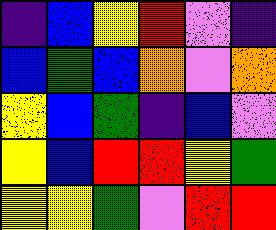[["indigo", "blue", "yellow", "red", "violet", "indigo"], ["blue", "green", "blue", "orange", "violet", "orange"], ["yellow", "blue", "green", "indigo", "blue", "violet"], ["yellow", "blue", "red", "red", "yellow", "green"], ["yellow", "yellow", "green", "violet", "red", "red"]]